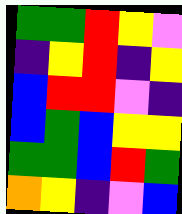[["green", "green", "red", "yellow", "violet"], ["indigo", "yellow", "red", "indigo", "yellow"], ["blue", "red", "red", "violet", "indigo"], ["blue", "green", "blue", "yellow", "yellow"], ["green", "green", "blue", "red", "green"], ["orange", "yellow", "indigo", "violet", "blue"]]